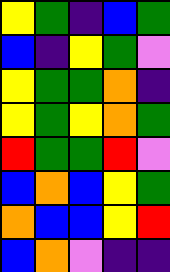[["yellow", "green", "indigo", "blue", "green"], ["blue", "indigo", "yellow", "green", "violet"], ["yellow", "green", "green", "orange", "indigo"], ["yellow", "green", "yellow", "orange", "green"], ["red", "green", "green", "red", "violet"], ["blue", "orange", "blue", "yellow", "green"], ["orange", "blue", "blue", "yellow", "red"], ["blue", "orange", "violet", "indigo", "indigo"]]